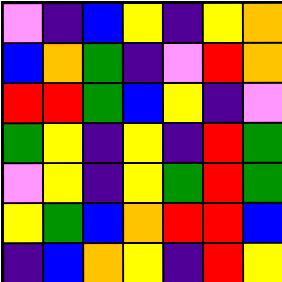[["violet", "indigo", "blue", "yellow", "indigo", "yellow", "orange"], ["blue", "orange", "green", "indigo", "violet", "red", "orange"], ["red", "red", "green", "blue", "yellow", "indigo", "violet"], ["green", "yellow", "indigo", "yellow", "indigo", "red", "green"], ["violet", "yellow", "indigo", "yellow", "green", "red", "green"], ["yellow", "green", "blue", "orange", "red", "red", "blue"], ["indigo", "blue", "orange", "yellow", "indigo", "red", "yellow"]]